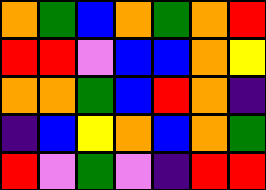[["orange", "green", "blue", "orange", "green", "orange", "red"], ["red", "red", "violet", "blue", "blue", "orange", "yellow"], ["orange", "orange", "green", "blue", "red", "orange", "indigo"], ["indigo", "blue", "yellow", "orange", "blue", "orange", "green"], ["red", "violet", "green", "violet", "indigo", "red", "red"]]